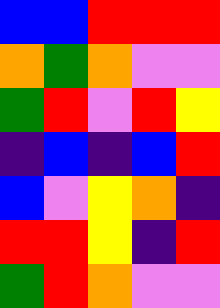[["blue", "blue", "red", "red", "red"], ["orange", "green", "orange", "violet", "violet"], ["green", "red", "violet", "red", "yellow"], ["indigo", "blue", "indigo", "blue", "red"], ["blue", "violet", "yellow", "orange", "indigo"], ["red", "red", "yellow", "indigo", "red"], ["green", "red", "orange", "violet", "violet"]]